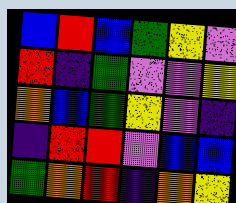[["blue", "red", "blue", "green", "yellow", "violet"], ["red", "indigo", "green", "violet", "violet", "yellow"], ["orange", "blue", "green", "yellow", "violet", "indigo"], ["indigo", "red", "red", "violet", "blue", "blue"], ["green", "orange", "red", "indigo", "orange", "yellow"]]